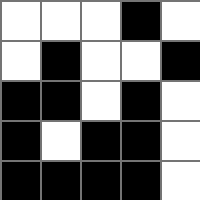[["white", "white", "white", "black", "white"], ["white", "black", "white", "white", "black"], ["black", "black", "white", "black", "white"], ["black", "white", "black", "black", "white"], ["black", "black", "black", "black", "white"]]